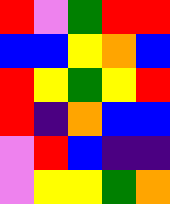[["red", "violet", "green", "red", "red"], ["blue", "blue", "yellow", "orange", "blue"], ["red", "yellow", "green", "yellow", "red"], ["red", "indigo", "orange", "blue", "blue"], ["violet", "red", "blue", "indigo", "indigo"], ["violet", "yellow", "yellow", "green", "orange"]]